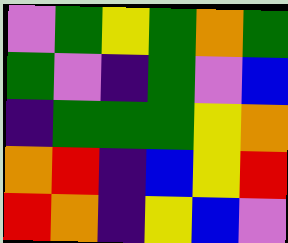[["violet", "green", "yellow", "green", "orange", "green"], ["green", "violet", "indigo", "green", "violet", "blue"], ["indigo", "green", "green", "green", "yellow", "orange"], ["orange", "red", "indigo", "blue", "yellow", "red"], ["red", "orange", "indigo", "yellow", "blue", "violet"]]